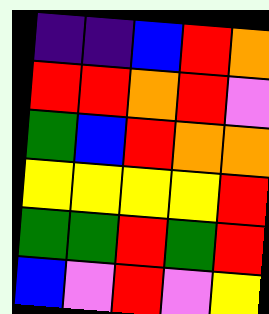[["indigo", "indigo", "blue", "red", "orange"], ["red", "red", "orange", "red", "violet"], ["green", "blue", "red", "orange", "orange"], ["yellow", "yellow", "yellow", "yellow", "red"], ["green", "green", "red", "green", "red"], ["blue", "violet", "red", "violet", "yellow"]]